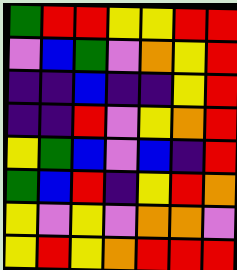[["green", "red", "red", "yellow", "yellow", "red", "red"], ["violet", "blue", "green", "violet", "orange", "yellow", "red"], ["indigo", "indigo", "blue", "indigo", "indigo", "yellow", "red"], ["indigo", "indigo", "red", "violet", "yellow", "orange", "red"], ["yellow", "green", "blue", "violet", "blue", "indigo", "red"], ["green", "blue", "red", "indigo", "yellow", "red", "orange"], ["yellow", "violet", "yellow", "violet", "orange", "orange", "violet"], ["yellow", "red", "yellow", "orange", "red", "red", "red"]]